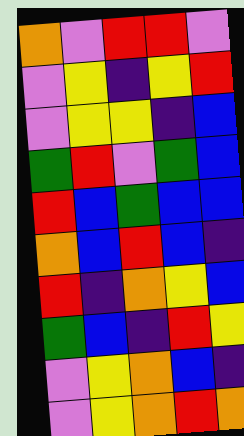[["orange", "violet", "red", "red", "violet"], ["violet", "yellow", "indigo", "yellow", "red"], ["violet", "yellow", "yellow", "indigo", "blue"], ["green", "red", "violet", "green", "blue"], ["red", "blue", "green", "blue", "blue"], ["orange", "blue", "red", "blue", "indigo"], ["red", "indigo", "orange", "yellow", "blue"], ["green", "blue", "indigo", "red", "yellow"], ["violet", "yellow", "orange", "blue", "indigo"], ["violet", "yellow", "orange", "red", "orange"]]